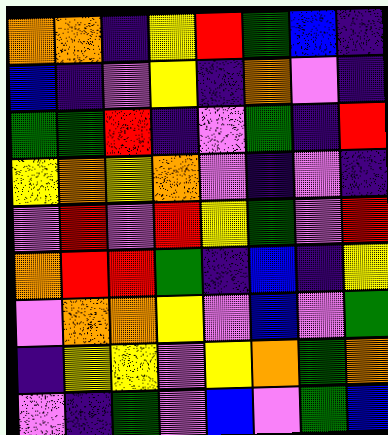[["orange", "orange", "indigo", "yellow", "red", "green", "blue", "indigo"], ["blue", "indigo", "violet", "yellow", "indigo", "orange", "violet", "indigo"], ["green", "green", "red", "indigo", "violet", "green", "indigo", "red"], ["yellow", "orange", "yellow", "orange", "violet", "indigo", "violet", "indigo"], ["violet", "red", "violet", "red", "yellow", "green", "violet", "red"], ["orange", "red", "red", "green", "indigo", "blue", "indigo", "yellow"], ["violet", "orange", "orange", "yellow", "violet", "blue", "violet", "green"], ["indigo", "yellow", "yellow", "violet", "yellow", "orange", "green", "orange"], ["violet", "indigo", "green", "violet", "blue", "violet", "green", "blue"]]